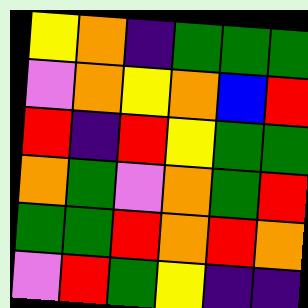[["yellow", "orange", "indigo", "green", "green", "green"], ["violet", "orange", "yellow", "orange", "blue", "red"], ["red", "indigo", "red", "yellow", "green", "green"], ["orange", "green", "violet", "orange", "green", "red"], ["green", "green", "red", "orange", "red", "orange"], ["violet", "red", "green", "yellow", "indigo", "indigo"]]